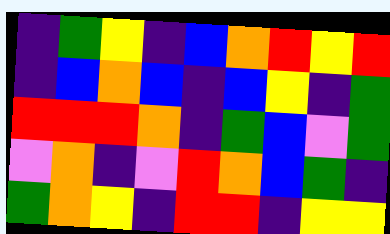[["indigo", "green", "yellow", "indigo", "blue", "orange", "red", "yellow", "red"], ["indigo", "blue", "orange", "blue", "indigo", "blue", "yellow", "indigo", "green"], ["red", "red", "red", "orange", "indigo", "green", "blue", "violet", "green"], ["violet", "orange", "indigo", "violet", "red", "orange", "blue", "green", "indigo"], ["green", "orange", "yellow", "indigo", "red", "red", "indigo", "yellow", "yellow"]]